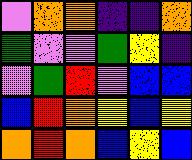[["violet", "orange", "orange", "indigo", "indigo", "orange"], ["green", "violet", "violet", "green", "yellow", "indigo"], ["violet", "green", "red", "violet", "blue", "blue"], ["blue", "red", "orange", "yellow", "blue", "yellow"], ["orange", "red", "orange", "blue", "yellow", "blue"]]